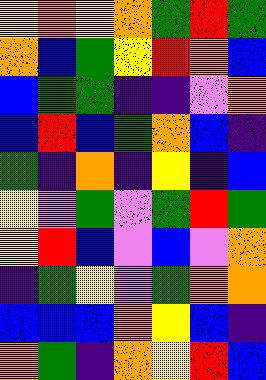[["yellow", "orange", "yellow", "orange", "green", "red", "green"], ["orange", "blue", "green", "yellow", "red", "orange", "blue"], ["blue", "green", "green", "indigo", "indigo", "violet", "orange"], ["blue", "red", "blue", "green", "orange", "blue", "indigo"], ["green", "indigo", "orange", "indigo", "yellow", "indigo", "blue"], ["yellow", "violet", "green", "violet", "green", "red", "green"], ["yellow", "red", "blue", "violet", "blue", "violet", "orange"], ["indigo", "green", "yellow", "violet", "green", "orange", "orange"], ["blue", "blue", "blue", "orange", "yellow", "blue", "indigo"], ["orange", "green", "indigo", "orange", "yellow", "red", "blue"]]